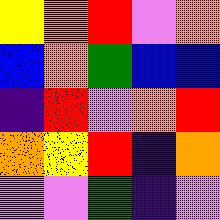[["yellow", "orange", "red", "violet", "orange"], ["blue", "orange", "green", "blue", "blue"], ["indigo", "red", "violet", "orange", "red"], ["orange", "yellow", "red", "indigo", "orange"], ["violet", "violet", "green", "indigo", "violet"]]